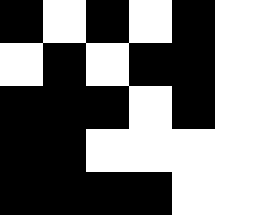[["black", "white", "black", "white", "black", "white"], ["white", "black", "white", "black", "black", "white"], ["black", "black", "black", "white", "black", "white"], ["black", "black", "white", "white", "white", "white"], ["black", "black", "black", "black", "white", "white"]]